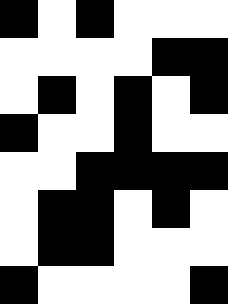[["black", "white", "black", "white", "white", "white"], ["white", "white", "white", "white", "black", "black"], ["white", "black", "white", "black", "white", "black"], ["black", "white", "white", "black", "white", "white"], ["white", "white", "black", "black", "black", "black"], ["white", "black", "black", "white", "black", "white"], ["white", "black", "black", "white", "white", "white"], ["black", "white", "white", "white", "white", "black"]]